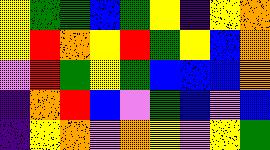[["yellow", "green", "green", "blue", "green", "yellow", "indigo", "yellow", "orange"], ["yellow", "red", "orange", "yellow", "red", "green", "yellow", "blue", "orange"], ["violet", "red", "green", "yellow", "green", "blue", "blue", "blue", "orange"], ["indigo", "orange", "red", "blue", "violet", "green", "blue", "violet", "blue"], ["indigo", "yellow", "orange", "violet", "orange", "yellow", "violet", "yellow", "green"]]